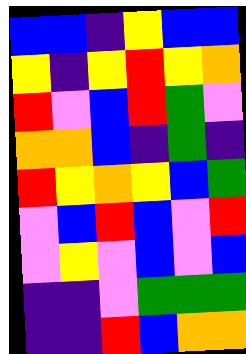[["blue", "blue", "indigo", "yellow", "blue", "blue"], ["yellow", "indigo", "yellow", "red", "yellow", "orange"], ["red", "violet", "blue", "red", "green", "violet"], ["orange", "orange", "blue", "indigo", "green", "indigo"], ["red", "yellow", "orange", "yellow", "blue", "green"], ["violet", "blue", "red", "blue", "violet", "red"], ["violet", "yellow", "violet", "blue", "violet", "blue"], ["indigo", "indigo", "violet", "green", "green", "green"], ["indigo", "indigo", "red", "blue", "orange", "orange"]]